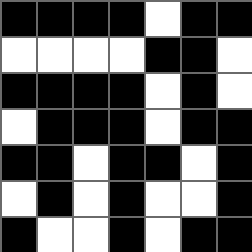[["black", "black", "black", "black", "white", "black", "black"], ["white", "white", "white", "white", "black", "black", "white"], ["black", "black", "black", "black", "white", "black", "white"], ["white", "black", "black", "black", "white", "black", "black"], ["black", "black", "white", "black", "black", "white", "black"], ["white", "black", "white", "black", "white", "white", "black"], ["black", "white", "white", "black", "white", "black", "black"]]